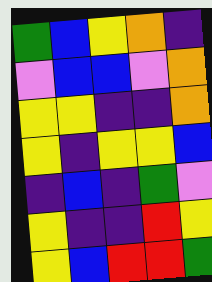[["green", "blue", "yellow", "orange", "indigo"], ["violet", "blue", "blue", "violet", "orange"], ["yellow", "yellow", "indigo", "indigo", "orange"], ["yellow", "indigo", "yellow", "yellow", "blue"], ["indigo", "blue", "indigo", "green", "violet"], ["yellow", "indigo", "indigo", "red", "yellow"], ["yellow", "blue", "red", "red", "green"]]